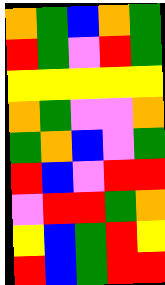[["orange", "green", "blue", "orange", "green"], ["red", "green", "violet", "red", "green"], ["yellow", "yellow", "yellow", "yellow", "yellow"], ["orange", "green", "violet", "violet", "orange"], ["green", "orange", "blue", "violet", "green"], ["red", "blue", "violet", "red", "red"], ["violet", "red", "red", "green", "orange"], ["yellow", "blue", "green", "red", "yellow"], ["red", "blue", "green", "red", "red"]]